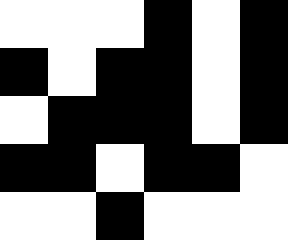[["white", "white", "white", "black", "white", "black"], ["black", "white", "black", "black", "white", "black"], ["white", "black", "black", "black", "white", "black"], ["black", "black", "white", "black", "black", "white"], ["white", "white", "black", "white", "white", "white"]]